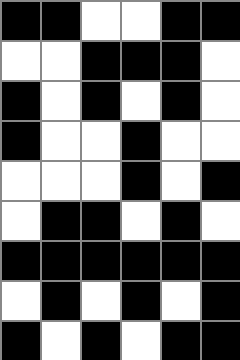[["black", "black", "white", "white", "black", "black"], ["white", "white", "black", "black", "black", "white"], ["black", "white", "black", "white", "black", "white"], ["black", "white", "white", "black", "white", "white"], ["white", "white", "white", "black", "white", "black"], ["white", "black", "black", "white", "black", "white"], ["black", "black", "black", "black", "black", "black"], ["white", "black", "white", "black", "white", "black"], ["black", "white", "black", "white", "black", "black"]]